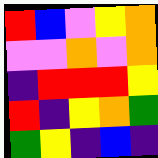[["red", "blue", "violet", "yellow", "orange"], ["violet", "violet", "orange", "violet", "orange"], ["indigo", "red", "red", "red", "yellow"], ["red", "indigo", "yellow", "orange", "green"], ["green", "yellow", "indigo", "blue", "indigo"]]